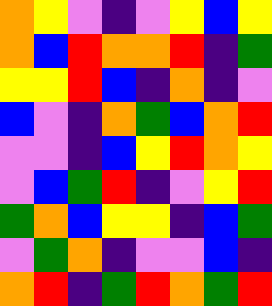[["orange", "yellow", "violet", "indigo", "violet", "yellow", "blue", "yellow"], ["orange", "blue", "red", "orange", "orange", "red", "indigo", "green"], ["yellow", "yellow", "red", "blue", "indigo", "orange", "indigo", "violet"], ["blue", "violet", "indigo", "orange", "green", "blue", "orange", "red"], ["violet", "violet", "indigo", "blue", "yellow", "red", "orange", "yellow"], ["violet", "blue", "green", "red", "indigo", "violet", "yellow", "red"], ["green", "orange", "blue", "yellow", "yellow", "indigo", "blue", "green"], ["violet", "green", "orange", "indigo", "violet", "violet", "blue", "indigo"], ["orange", "red", "indigo", "green", "red", "orange", "green", "red"]]